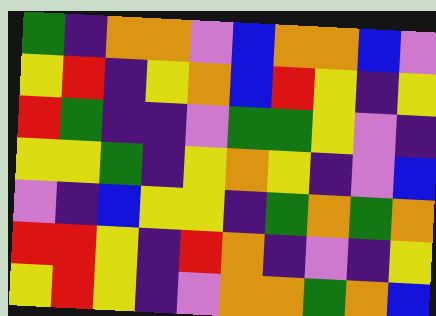[["green", "indigo", "orange", "orange", "violet", "blue", "orange", "orange", "blue", "violet"], ["yellow", "red", "indigo", "yellow", "orange", "blue", "red", "yellow", "indigo", "yellow"], ["red", "green", "indigo", "indigo", "violet", "green", "green", "yellow", "violet", "indigo"], ["yellow", "yellow", "green", "indigo", "yellow", "orange", "yellow", "indigo", "violet", "blue"], ["violet", "indigo", "blue", "yellow", "yellow", "indigo", "green", "orange", "green", "orange"], ["red", "red", "yellow", "indigo", "red", "orange", "indigo", "violet", "indigo", "yellow"], ["yellow", "red", "yellow", "indigo", "violet", "orange", "orange", "green", "orange", "blue"]]